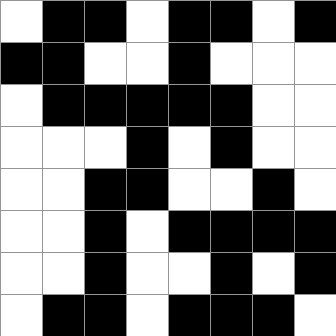[["white", "black", "black", "white", "black", "black", "white", "black"], ["black", "black", "white", "white", "black", "white", "white", "white"], ["white", "black", "black", "black", "black", "black", "white", "white"], ["white", "white", "white", "black", "white", "black", "white", "white"], ["white", "white", "black", "black", "white", "white", "black", "white"], ["white", "white", "black", "white", "black", "black", "black", "black"], ["white", "white", "black", "white", "white", "black", "white", "black"], ["white", "black", "black", "white", "black", "black", "black", "white"]]